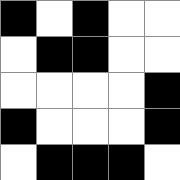[["black", "white", "black", "white", "white"], ["white", "black", "black", "white", "white"], ["white", "white", "white", "white", "black"], ["black", "white", "white", "white", "black"], ["white", "black", "black", "black", "white"]]